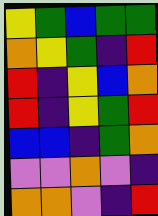[["yellow", "green", "blue", "green", "green"], ["orange", "yellow", "green", "indigo", "red"], ["red", "indigo", "yellow", "blue", "orange"], ["red", "indigo", "yellow", "green", "red"], ["blue", "blue", "indigo", "green", "orange"], ["violet", "violet", "orange", "violet", "indigo"], ["orange", "orange", "violet", "indigo", "red"]]